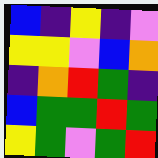[["blue", "indigo", "yellow", "indigo", "violet"], ["yellow", "yellow", "violet", "blue", "orange"], ["indigo", "orange", "red", "green", "indigo"], ["blue", "green", "green", "red", "green"], ["yellow", "green", "violet", "green", "red"]]